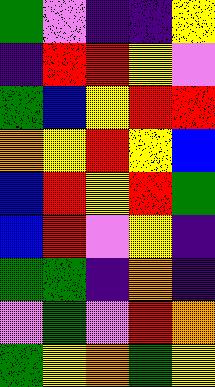[["green", "violet", "indigo", "indigo", "yellow"], ["indigo", "red", "red", "yellow", "violet"], ["green", "blue", "yellow", "red", "red"], ["orange", "yellow", "red", "yellow", "blue"], ["blue", "red", "yellow", "red", "green"], ["blue", "red", "violet", "yellow", "indigo"], ["green", "green", "indigo", "orange", "indigo"], ["violet", "green", "violet", "red", "orange"], ["green", "yellow", "orange", "green", "yellow"]]